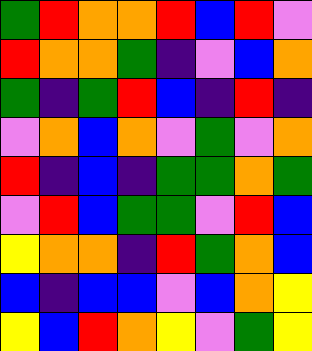[["green", "red", "orange", "orange", "red", "blue", "red", "violet"], ["red", "orange", "orange", "green", "indigo", "violet", "blue", "orange"], ["green", "indigo", "green", "red", "blue", "indigo", "red", "indigo"], ["violet", "orange", "blue", "orange", "violet", "green", "violet", "orange"], ["red", "indigo", "blue", "indigo", "green", "green", "orange", "green"], ["violet", "red", "blue", "green", "green", "violet", "red", "blue"], ["yellow", "orange", "orange", "indigo", "red", "green", "orange", "blue"], ["blue", "indigo", "blue", "blue", "violet", "blue", "orange", "yellow"], ["yellow", "blue", "red", "orange", "yellow", "violet", "green", "yellow"]]